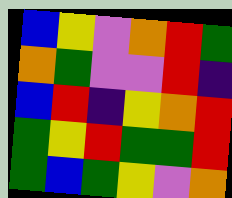[["blue", "yellow", "violet", "orange", "red", "green"], ["orange", "green", "violet", "violet", "red", "indigo"], ["blue", "red", "indigo", "yellow", "orange", "red"], ["green", "yellow", "red", "green", "green", "red"], ["green", "blue", "green", "yellow", "violet", "orange"]]